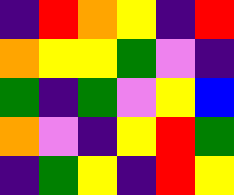[["indigo", "red", "orange", "yellow", "indigo", "red"], ["orange", "yellow", "yellow", "green", "violet", "indigo"], ["green", "indigo", "green", "violet", "yellow", "blue"], ["orange", "violet", "indigo", "yellow", "red", "green"], ["indigo", "green", "yellow", "indigo", "red", "yellow"]]